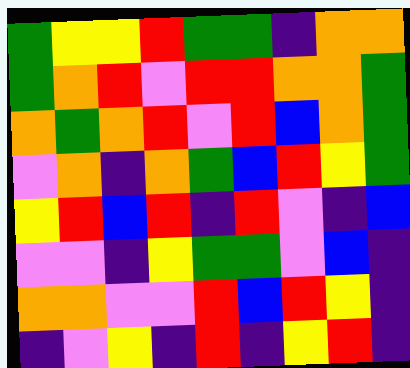[["green", "yellow", "yellow", "red", "green", "green", "indigo", "orange", "orange"], ["green", "orange", "red", "violet", "red", "red", "orange", "orange", "green"], ["orange", "green", "orange", "red", "violet", "red", "blue", "orange", "green"], ["violet", "orange", "indigo", "orange", "green", "blue", "red", "yellow", "green"], ["yellow", "red", "blue", "red", "indigo", "red", "violet", "indigo", "blue"], ["violet", "violet", "indigo", "yellow", "green", "green", "violet", "blue", "indigo"], ["orange", "orange", "violet", "violet", "red", "blue", "red", "yellow", "indigo"], ["indigo", "violet", "yellow", "indigo", "red", "indigo", "yellow", "red", "indigo"]]